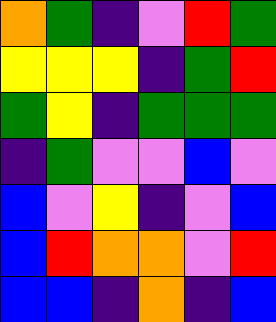[["orange", "green", "indigo", "violet", "red", "green"], ["yellow", "yellow", "yellow", "indigo", "green", "red"], ["green", "yellow", "indigo", "green", "green", "green"], ["indigo", "green", "violet", "violet", "blue", "violet"], ["blue", "violet", "yellow", "indigo", "violet", "blue"], ["blue", "red", "orange", "orange", "violet", "red"], ["blue", "blue", "indigo", "orange", "indigo", "blue"]]